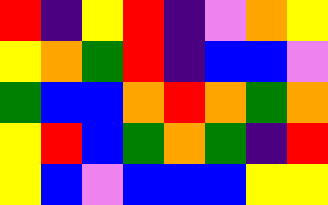[["red", "indigo", "yellow", "red", "indigo", "violet", "orange", "yellow"], ["yellow", "orange", "green", "red", "indigo", "blue", "blue", "violet"], ["green", "blue", "blue", "orange", "red", "orange", "green", "orange"], ["yellow", "red", "blue", "green", "orange", "green", "indigo", "red"], ["yellow", "blue", "violet", "blue", "blue", "blue", "yellow", "yellow"]]